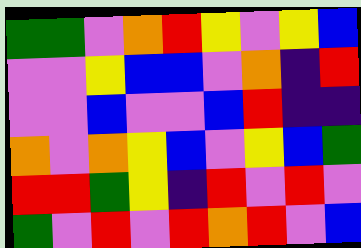[["green", "green", "violet", "orange", "red", "yellow", "violet", "yellow", "blue"], ["violet", "violet", "yellow", "blue", "blue", "violet", "orange", "indigo", "red"], ["violet", "violet", "blue", "violet", "violet", "blue", "red", "indigo", "indigo"], ["orange", "violet", "orange", "yellow", "blue", "violet", "yellow", "blue", "green"], ["red", "red", "green", "yellow", "indigo", "red", "violet", "red", "violet"], ["green", "violet", "red", "violet", "red", "orange", "red", "violet", "blue"]]